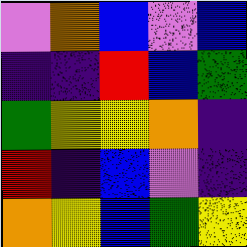[["violet", "orange", "blue", "violet", "blue"], ["indigo", "indigo", "red", "blue", "green"], ["green", "yellow", "yellow", "orange", "indigo"], ["red", "indigo", "blue", "violet", "indigo"], ["orange", "yellow", "blue", "green", "yellow"]]